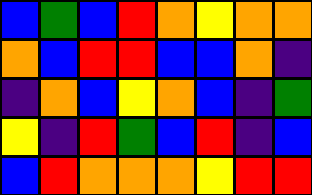[["blue", "green", "blue", "red", "orange", "yellow", "orange", "orange"], ["orange", "blue", "red", "red", "blue", "blue", "orange", "indigo"], ["indigo", "orange", "blue", "yellow", "orange", "blue", "indigo", "green"], ["yellow", "indigo", "red", "green", "blue", "red", "indigo", "blue"], ["blue", "red", "orange", "orange", "orange", "yellow", "red", "red"]]